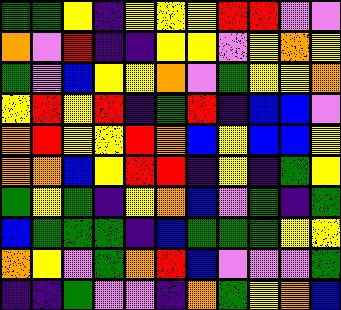[["green", "green", "yellow", "indigo", "yellow", "yellow", "yellow", "red", "red", "violet", "violet"], ["orange", "violet", "red", "indigo", "indigo", "yellow", "yellow", "violet", "yellow", "orange", "yellow"], ["green", "violet", "blue", "yellow", "yellow", "orange", "violet", "green", "yellow", "yellow", "orange"], ["yellow", "red", "yellow", "red", "indigo", "green", "red", "indigo", "blue", "blue", "violet"], ["orange", "red", "yellow", "yellow", "red", "orange", "blue", "yellow", "blue", "blue", "yellow"], ["orange", "orange", "blue", "yellow", "red", "red", "indigo", "yellow", "indigo", "green", "yellow"], ["green", "yellow", "green", "indigo", "yellow", "orange", "blue", "violet", "green", "indigo", "green"], ["blue", "green", "green", "green", "indigo", "blue", "green", "green", "green", "yellow", "yellow"], ["orange", "yellow", "violet", "green", "orange", "red", "blue", "violet", "violet", "violet", "green"], ["indigo", "indigo", "green", "violet", "violet", "indigo", "orange", "green", "yellow", "orange", "blue"]]